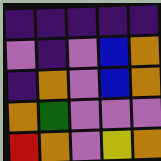[["indigo", "indigo", "indigo", "indigo", "indigo"], ["violet", "indigo", "violet", "blue", "orange"], ["indigo", "orange", "violet", "blue", "orange"], ["orange", "green", "violet", "violet", "violet"], ["red", "orange", "violet", "yellow", "orange"]]